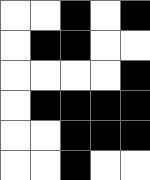[["white", "white", "black", "white", "black"], ["white", "black", "black", "white", "white"], ["white", "white", "white", "white", "black"], ["white", "black", "black", "black", "black"], ["white", "white", "black", "black", "black"], ["white", "white", "black", "white", "white"]]